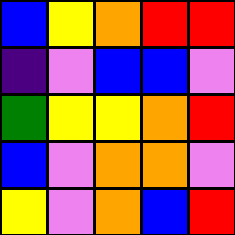[["blue", "yellow", "orange", "red", "red"], ["indigo", "violet", "blue", "blue", "violet"], ["green", "yellow", "yellow", "orange", "red"], ["blue", "violet", "orange", "orange", "violet"], ["yellow", "violet", "orange", "blue", "red"]]